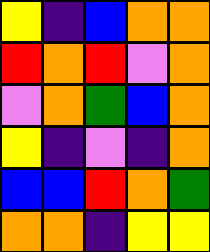[["yellow", "indigo", "blue", "orange", "orange"], ["red", "orange", "red", "violet", "orange"], ["violet", "orange", "green", "blue", "orange"], ["yellow", "indigo", "violet", "indigo", "orange"], ["blue", "blue", "red", "orange", "green"], ["orange", "orange", "indigo", "yellow", "yellow"]]